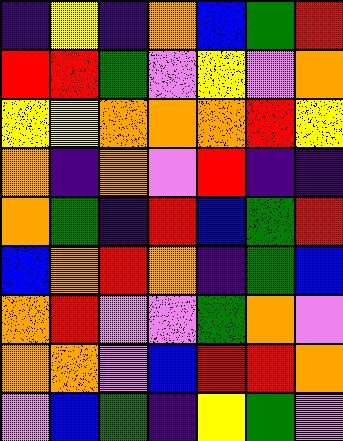[["indigo", "yellow", "indigo", "orange", "blue", "green", "red"], ["red", "red", "green", "violet", "yellow", "violet", "orange"], ["yellow", "yellow", "orange", "orange", "orange", "red", "yellow"], ["orange", "indigo", "orange", "violet", "red", "indigo", "indigo"], ["orange", "green", "indigo", "red", "blue", "green", "red"], ["blue", "orange", "red", "orange", "indigo", "green", "blue"], ["orange", "red", "violet", "violet", "green", "orange", "violet"], ["orange", "orange", "violet", "blue", "red", "red", "orange"], ["violet", "blue", "green", "indigo", "yellow", "green", "violet"]]